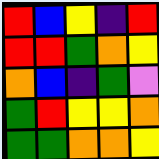[["red", "blue", "yellow", "indigo", "red"], ["red", "red", "green", "orange", "yellow"], ["orange", "blue", "indigo", "green", "violet"], ["green", "red", "yellow", "yellow", "orange"], ["green", "green", "orange", "orange", "yellow"]]